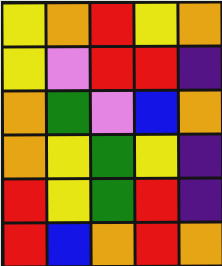[["yellow", "orange", "red", "yellow", "orange"], ["yellow", "violet", "red", "red", "indigo"], ["orange", "green", "violet", "blue", "orange"], ["orange", "yellow", "green", "yellow", "indigo"], ["red", "yellow", "green", "red", "indigo"], ["red", "blue", "orange", "red", "orange"]]